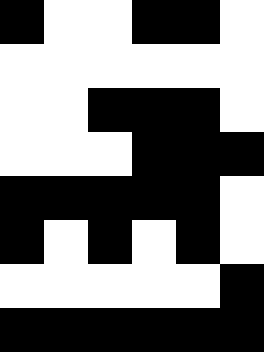[["black", "white", "white", "black", "black", "white"], ["white", "white", "white", "white", "white", "white"], ["white", "white", "black", "black", "black", "white"], ["white", "white", "white", "black", "black", "black"], ["black", "black", "black", "black", "black", "white"], ["black", "white", "black", "white", "black", "white"], ["white", "white", "white", "white", "white", "black"], ["black", "black", "black", "black", "black", "black"]]